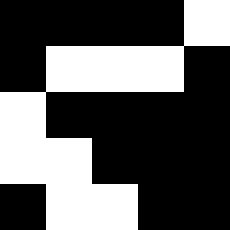[["black", "black", "black", "black", "white"], ["black", "white", "white", "white", "black"], ["white", "black", "black", "black", "black"], ["white", "white", "black", "black", "black"], ["black", "white", "white", "black", "black"]]